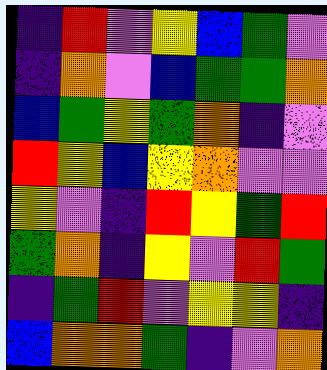[["indigo", "red", "violet", "yellow", "blue", "green", "violet"], ["indigo", "orange", "violet", "blue", "green", "green", "orange"], ["blue", "green", "yellow", "green", "orange", "indigo", "violet"], ["red", "yellow", "blue", "yellow", "orange", "violet", "violet"], ["yellow", "violet", "indigo", "red", "yellow", "green", "red"], ["green", "orange", "indigo", "yellow", "violet", "red", "green"], ["indigo", "green", "red", "violet", "yellow", "yellow", "indigo"], ["blue", "orange", "orange", "green", "indigo", "violet", "orange"]]